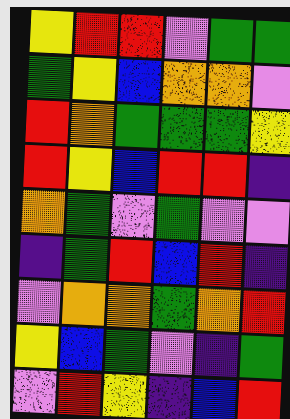[["yellow", "red", "red", "violet", "green", "green"], ["green", "yellow", "blue", "orange", "orange", "violet"], ["red", "orange", "green", "green", "green", "yellow"], ["red", "yellow", "blue", "red", "red", "indigo"], ["orange", "green", "violet", "green", "violet", "violet"], ["indigo", "green", "red", "blue", "red", "indigo"], ["violet", "orange", "orange", "green", "orange", "red"], ["yellow", "blue", "green", "violet", "indigo", "green"], ["violet", "red", "yellow", "indigo", "blue", "red"]]